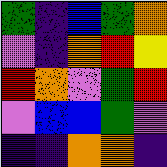[["green", "indigo", "blue", "green", "orange"], ["violet", "indigo", "orange", "red", "yellow"], ["red", "orange", "violet", "green", "red"], ["violet", "blue", "blue", "green", "violet"], ["indigo", "indigo", "orange", "orange", "indigo"]]